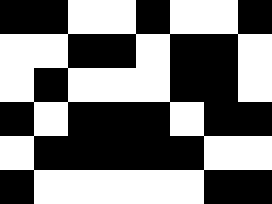[["black", "black", "white", "white", "black", "white", "white", "black"], ["white", "white", "black", "black", "white", "black", "black", "white"], ["white", "black", "white", "white", "white", "black", "black", "white"], ["black", "white", "black", "black", "black", "white", "black", "black"], ["white", "black", "black", "black", "black", "black", "white", "white"], ["black", "white", "white", "white", "white", "white", "black", "black"]]